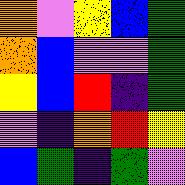[["orange", "violet", "yellow", "blue", "green"], ["orange", "blue", "violet", "violet", "green"], ["yellow", "blue", "red", "indigo", "green"], ["violet", "indigo", "orange", "red", "yellow"], ["blue", "green", "indigo", "green", "violet"]]